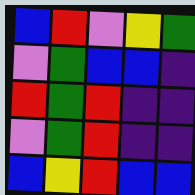[["blue", "red", "violet", "yellow", "green"], ["violet", "green", "blue", "blue", "indigo"], ["red", "green", "red", "indigo", "indigo"], ["violet", "green", "red", "indigo", "indigo"], ["blue", "yellow", "red", "blue", "blue"]]